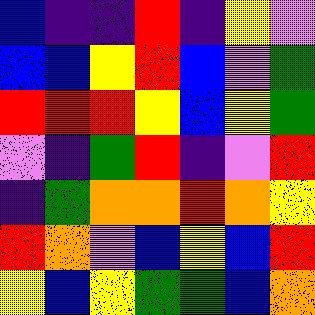[["blue", "indigo", "indigo", "red", "indigo", "yellow", "violet"], ["blue", "blue", "yellow", "red", "blue", "violet", "green"], ["red", "red", "red", "yellow", "blue", "yellow", "green"], ["violet", "indigo", "green", "red", "indigo", "violet", "red"], ["indigo", "green", "orange", "orange", "red", "orange", "yellow"], ["red", "orange", "violet", "blue", "yellow", "blue", "red"], ["yellow", "blue", "yellow", "green", "green", "blue", "orange"]]